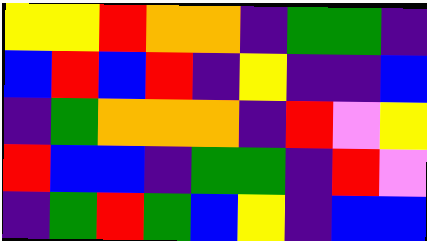[["yellow", "yellow", "red", "orange", "orange", "indigo", "green", "green", "indigo"], ["blue", "red", "blue", "red", "indigo", "yellow", "indigo", "indigo", "blue"], ["indigo", "green", "orange", "orange", "orange", "indigo", "red", "violet", "yellow"], ["red", "blue", "blue", "indigo", "green", "green", "indigo", "red", "violet"], ["indigo", "green", "red", "green", "blue", "yellow", "indigo", "blue", "blue"]]